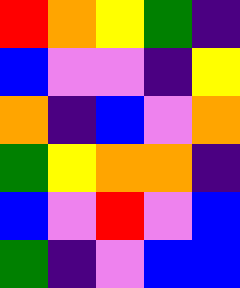[["red", "orange", "yellow", "green", "indigo"], ["blue", "violet", "violet", "indigo", "yellow"], ["orange", "indigo", "blue", "violet", "orange"], ["green", "yellow", "orange", "orange", "indigo"], ["blue", "violet", "red", "violet", "blue"], ["green", "indigo", "violet", "blue", "blue"]]